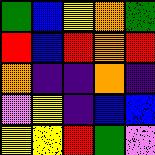[["green", "blue", "yellow", "orange", "green"], ["red", "blue", "red", "orange", "red"], ["orange", "indigo", "indigo", "orange", "indigo"], ["violet", "yellow", "indigo", "blue", "blue"], ["yellow", "yellow", "red", "green", "violet"]]